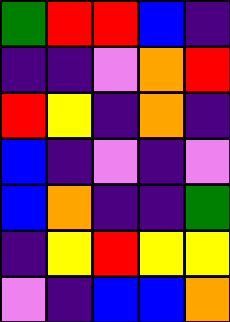[["green", "red", "red", "blue", "indigo"], ["indigo", "indigo", "violet", "orange", "red"], ["red", "yellow", "indigo", "orange", "indigo"], ["blue", "indigo", "violet", "indigo", "violet"], ["blue", "orange", "indigo", "indigo", "green"], ["indigo", "yellow", "red", "yellow", "yellow"], ["violet", "indigo", "blue", "blue", "orange"]]